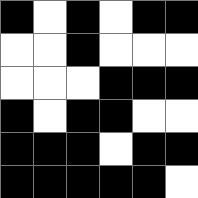[["black", "white", "black", "white", "black", "black"], ["white", "white", "black", "white", "white", "white"], ["white", "white", "white", "black", "black", "black"], ["black", "white", "black", "black", "white", "white"], ["black", "black", "black", "white", "black", "black"], ["black", "black", "black", "black", "black", "white"]]